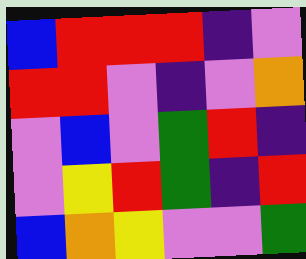[["blue", "red", "red", "red", "indigo", "violet"], ["red", "red", "violet", "indigo", "violet", "orange"], ["violet", "blue", "violet", "green", "red", "indigo"], ["violet", "yellow", "red", "green", "indigo", "red"], ["blue", "orange", "yellow", "violet", "violet", "green"]]